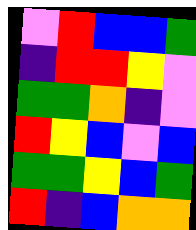[["violet", "red", "blue", "blue", "green"], ["indigo", "red", "red", "yellow", "violet"], ["green", "green", "orange", "indigo", "violet"], ["red", "yellow", "blue", "violet", "blue"], ["green", "green", "yellow", "blue", "green"], ["red", "indigo", "blue", "orange", "orange"]]